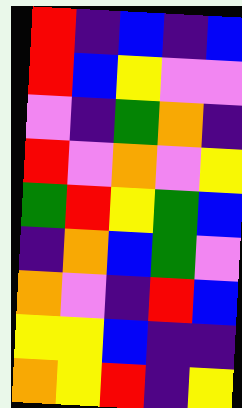[["red", "indigo", "blue", "indigo", "blue"], ["red", "blue", "yellow", "violet", "violet"], ["violet", "indigo", "green", "orange", "indigo"], ["red", "violet", "orange", "violet", "yellow"], ["green", "red", "yellow", "green", "blue"], ["indigo", "orange", "blue", "green", "violet"], ["orange", "violet", "indigo", "red", "blue"], ["yellow", "yellow", "blue", "indigo", "indigo"], ["orange", "yellow", "red", "indigo", "yellow"]]